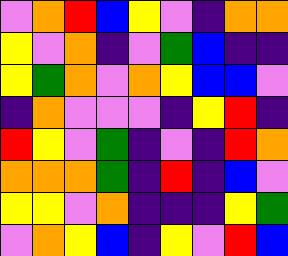[["violet", "orange", "red", "blue", "yellow", "violet", "indigo", "orange", "orange"], ["yellow", "violet", "orange", "indigo", "violet", "green", "blue", "indigo", "indigo"], ["yellow", "green", "orange", "violet", "orange", "yellow", "blue", "blue", "violet"], ["indigo", "orange", "violet", "violet", "violet", "indigo", "yellow", "red", "indigo"], ["red", "yellow", "violet", "green", "indigo", "violet", "indigo", "red", "orange"], ["orange", "orange", "orange", "green", "indigo", "red", "indigo", "blue", "violet"], ["yellow", "yellow", "violet", "orange", "indigo", "indigo", "indigo", "yellow", "green"], ["violet", "orange", "yellow", "blue", "indigo", "yellow", "violet", "red", "blue"]]